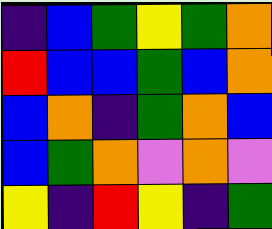[["indigo", "blue", "green", "yellow", "green", "orange"], ["red", "blue", "blue", "green", "blue", "orange"], ["blue", "orange", "indigo", "green", "orange", "blue"], ["blue", "green", "orange", "violet", "orange", "violet"], ["yellow", "indigo", "red", "yellow", "indigo", "green"]]